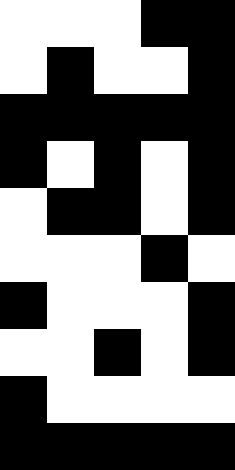[["white", "white", "white", "black", "black"], ["white", "black", "white", "white", "black"], ["black", "black", "black", "black", "black"], ["black", "white", "black", "white", "black"], ["white", "black", "black", "white", "black"], ["white", "white", "white", "black", "white"], ["black", "white", "white", "white", "black"], ["white", "white", "black", "white", "black"], ["black", "white", "white", "white", "white"], ["black", "black", "black", "black", "black"]]